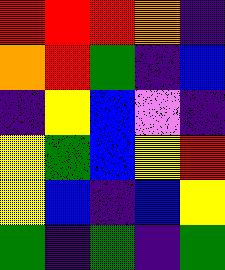[["red", "red", "red", "orange", "indigo"], ["orange", "red", "green", "indigo", "blue"], ["indigo", "yellow", "blue", "violet", "indigo"], ["yellow", "green", "blue", "yellow", "red"], ["yellow", "blue", "indigo", "blue", "yellow"], ["green", "indigo", "green", "indigo", "green"]]